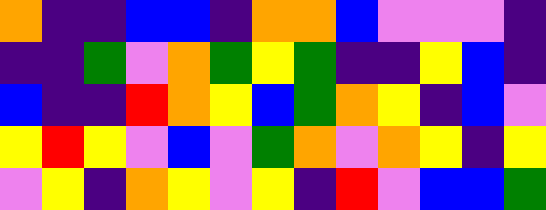[["orange", "indigo", "indigo", "blue", "blue", "indigo", "orange", "orange", "blue", "violet", "violet", "violet", "indigo"], ["indigo", "indigo", "green", "violet", "orange", "green", "yellow", "green", "indigo", "indigo", "yellow", "blue", "indigo"], ["blue", "indigo", "indigo", "red", "orange", "yellow", "blue", "green", "orange", "yellow", "indigo", "blue", "violet"], ["yellow", "red", "yellow", "violet", "blue", "violet", "green", "orange", "violet", "orange", "yellow", "indigo", "yellow"], ["violet", "yellow", "indigo", "orange", "yellow", "violet", "yellow", "indigo", "red", "violet", "blue", "blue", "green"]]